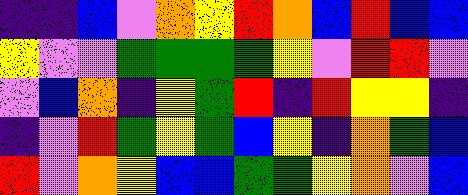[["indigo", "indigo", "blue", "violet", "orange", "yellow", "red", "orange", "blue", "red", "blue", "blue"], ["yellow", "violet", "violet", "green", "green", "green", "green", "yellow", "violet", "red", "red", "violet"], ["violet", "blue", "orange", "indigo", "yellow", "green", "red", "indigo", "red", "yellow", "yellow", "indigo"], ["indigo", "violet", "red", "green", "yellow", "green", "blue", "yellow", "indigo", "orange", "green", "blue"], ["red", "violet", "orange", "yellow", "blue", "blue", "green", "green", "yellow", "orange", "violet", "blue"]]